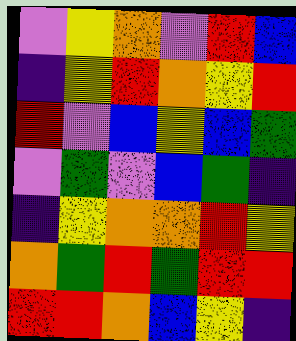[["violet", "yellow", "orange", "violet", "red", "blue"], ["indigo", "yellow", "red", "orange", "yellow", "red"], ["red", "violet", "blue", "yellow", "blue", "green"], ["violet", "green", "violet", "blue", "green", "indigo"], ["indigo", "yellow", "orange", "orange", "red", "yellow"], ["orange", "green", "red", "green", "red", "red"], ["red", "red", "orange", "blue", "yellow", "indigo"]]